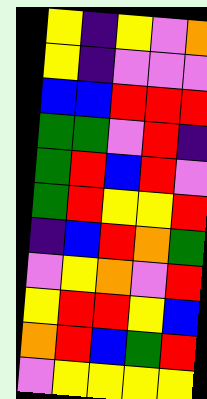[["yellow", "indigo", "yellow", "violet", "orange"], ["yellow", "indigo", "violet", "violet", "violet"], ["blue", "blue", "red", "red", "red"], ["green", "green", "violet", "red", "indigo"], ["green", "red", "blue", "red", "violet"], ["green", "red", "yellow", "yellow", "red"], ["indigo", "blue", "red", "orange", "green"], ["violet", "yellow", "orange", "violet", "red"], ["yellow", "red", "red", "yellow", "blue"], ["orange", "red", "blue", "green", "red"], ["violet", "yellow", "yellow", "yellow", "yellow"]]